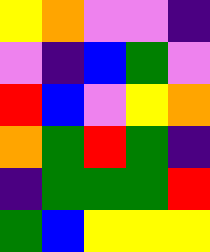[["yellow", "orange", "violet", "violet", "indigo"], ["violet", "indigo", "blue", "green", "violet"], ["red", "blue", "violet", "yellow", "orange"], ["orange", "green", "red", "green", "indigo"], ["indigo", "green", "green", "green", "red"], ["green", "blue", "yellow", "yellow", "yellow"]]